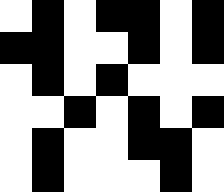[["white", "black", "white", "black", "black", "white", "black"], ["black", "black", "white", "white", "black", "white", "black"], ["white", "black", "white", "black", "white", "white", "white"], ["white", "white", "black", "white", "black", "white", "black"], ["white", "black", "white", "white", "black", "black", "white"], ["white", "black", "white", "white", "white", "black", "white"]]